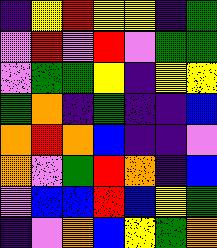[["indigo", "yellow", "red", "yellow", "yellow", "indigo", "green"], ["violet", "red", "violet", "red", "violet", "green", "green"], ["violet", "green", "green", "yellow", "indigo", "yellow", "yellow"], ["green", "orange", "indigo", "green", "indigo", "indigo", "blue"], ["orange", "red", "orange", "blue", "indigo", "indigo", "violet"], ["orange", "violet", "green", "red", "orange", "indigo", "blue"], ["violet", "blue", "blue", "red", "blue", "yellow", "green"], ["indigo", "violet", "orange", "blue", "yellow", "green", "orange"]]